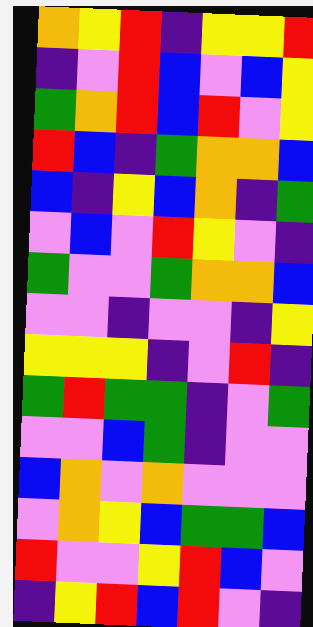[["orange", "yellow", "red", "indigo", "yellow", "yellow", "red"], ["indigo", "violet", "red", "blue", "violet", "blue", "yellow"], ["green", "orange", "red", "blue", "red", "violet", "yellow"], ["red", "blue", "indigo", "green", "orange", "orange", "blue"], ["blue", "indigo", "yellow", "blue", "orange", "indigo", "green"], ["violet", "blue", "violet", "red", "yellow", "violet", "indigo"], ["green", "violet", "violet", "green", "orange", "orange", "blue"], ["violet", "violet", "indigo", "violet", "violet", "indigo", "yellow"], ["yellow", "yellow", "yellow", "indigo", "violet", "red", "indigo"], ["green", "red", "green", "green", "indigo", "violet", "green"], ["violet", "violet", "blue", "green", "indigo", "violet", "violet"], ["blue", "orange", "violet", "orange", "violet", "violet", "violet"], ["violet", "orange", "yellow", "blue", "green", "green", "blue"], ["red", "violet", "violet", "yellow", "red", "blue", "violet"], ["indigo", "yellow", "red", "blue", "red", "violet", "indigo"]]